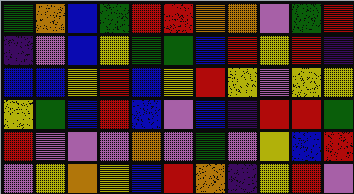[["green", "orange", "blue", "green", "red", "red", "orange", "orange", "violet", "green", "red"], ["indigo", "violet", "blue", "yellow", "green", "green", "blue", "red", "yellow", "red", "indigo"], ["blue", "blue", "yellow", "red", "blue", "yellow", "red", "yellow", "violet", "yellow", "yellow"], ["yellow", "green", "blue", "red", "blue", "violet", "blue", "indigo", "red", "red", "green"], ["red", "violet", "violet", "violet", "orange", "violet", "green", "violet", "yellow", "blue", "red"], ["violet", "yellow", "orange", "yellow", "blue", "red", "orange", "indigo", "yellow", "red", "violet"]]